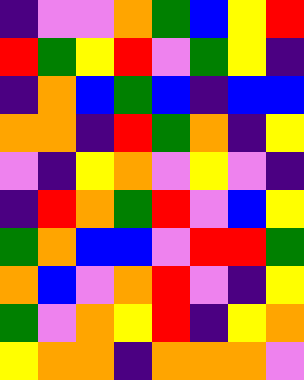[["indigo", "violet", "violet", "orange", "green", "blue", "yellow", "red"], ["red", "green", "yellow", "red", "violet", "green", "yellow", "indigo"], ["indigo", "orange", "blue", "green", "blue", "indigo", "blue", "blue"], ["orange", "orange", "indigo", "red", "green", "orange", "indigo", "yellow"], ["violet", "indigo", "yellow", "orange", "violet", "yellow", "violet", "indigo"], ["indigo", "red", "orange", "green", "red", "violet", "blue", "yellow"], ["green", "orange", "blue", "blue", "violet", "red", "red", "green"], ["orange", "blue", "violet", "orange", "red", "violet", "indigo", "yellow"], ["green", "violet", "orange", "yellow", "red", "indigo", "yellow", "orange"], ["yellow", "orange", "orange", "indigo", "orange", "orange", "orange", "violet"]]